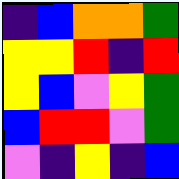[["indigo", "blue", "orange", "orange", "green"], ["yellow", "yellow", "red", "indigo", "red"], ["yellow", "blue", "violet", "yellow", "green"], ["blue", "red", "red", "violet", "green"], ["violet", "indigo", "yellow", "indigo", "blue"]]